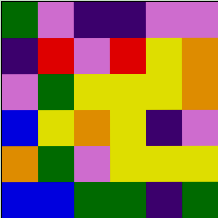[["green", "violet", "indigo", "indigo", "violet", "violet"], ["indigo", "red", "violet", "red", "yellow", "orange"], ["violet", "green", "yellow", "yellow", "yellow", "orange"], ["blue", "yellow", "orange", "yellow", "indigo", "violet"], ["orange", "green", "violet", "yellow", "yellow", "yellow"], ["blue", "blue", "green", "green", "indigo", "green"]]